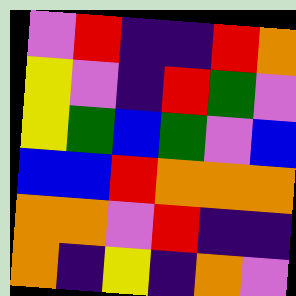[["violet", "red", "indigo", "indigo", "red", "orange"], ["yellow", "violet", "indigo", "red", "green", "violet"], ["yellow", "green", "blue", "green", "violet", "blue"], ["blue", "blue", "red", "orange", "orange", "orange"], ["orange", "orange", "violet", "red", "indigo", "indigo"], ["orange", "indigo", "yellow", "indigo", "orange", "violet"]]